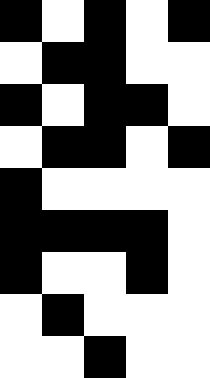[["black", "white", "black", "white", "black"], ["white", "black", "black", "white", "white"], ["black", "white", "black", "black", "white"], ["white", "black", "black", "white", "black"], ["black", "white", "white", "white", "white"], ["black", "black", "black", "black", "white"], ["black", "white", "white", "black", "white"], ["white", "black", "white", "white", "white"], ["white", "white", "black", "white", "white"]]